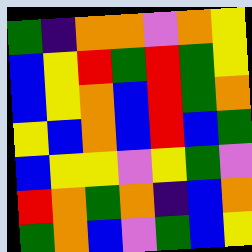[["green", "indigo", "orange", "orange", "violet", "orange", "yellow"], ["blue", "yellow", "red", "green", "red", "green", "yellow"], ["blue", "yellow", "orange", "blue", "red", "green", "orange"], ["yellow", "blue", "orange", "blue", "red", "blue", "green"], ["blue", "yellow", "yellow", "violet", "yellow", "green", "violet"], ["red", "orange", "green", "orange", "indigo", "blue", "orange"], ["green", "orange", "blue", "violet", "green", "blue", "yellow"]]